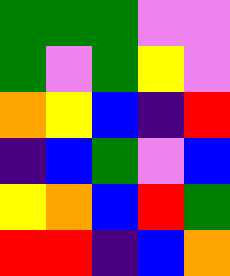[["green", "green", "green", "violet", "violet"], ["green", "violet", "green", "yellow", "violet"], ["orange", "yellow", "blue", "indigo", "red"], ["indigo", "blue", "green", "violet", "blue"], ["yellow", "orange", "blue", "red", "green"], ["red", "red", "indigo", "blue", "orange"]]